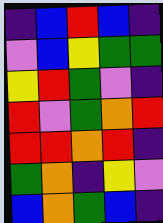[["indigo", "blue", "red", "blue", "indigo"], ["violet", "blue", "yellow", "green", "green"], ["yellow", "red", "green", "violet", "indigo"], ["red", "violet", "green", "orange", "red"], ["red", "red", "orange", "red", "indigo"], ["green", "orange", "indigo", "yellow", "violet"], ["blue", "orange", "green", "blue", "indigo"]]